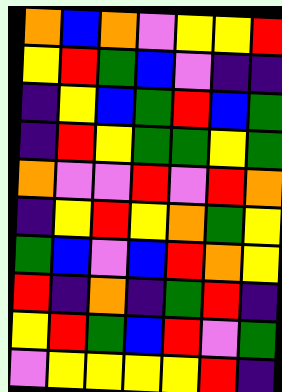[["orange", "blue", "orange", "violet", "yellow", "yellow", "red"], ["yellow", "red", "green", "blue", "violet", "indigo", "indigo"], ["indigo", "yellow", "blue", "green", "red", "blue", "green"], ["indigo", "red", "yellow", "green", "green", "yellow", "green"], ["orange", "violet", "violet", "red", "violet", "red", "orange"], ["indigo", "yellow", "red", "yellow", "orange", "green", "yellow"], ["green", "blue", "violet", "blue", "red", "orange", "yellow"], ["red", "indigo", "orange", "indigo", "green", "red", "indigo"], ["yellow", "red", "green", "blue", "red", "violet", "green"], ["violet", "yellow", "yellow", "yellow", "yellow", "red", "indigo"]]